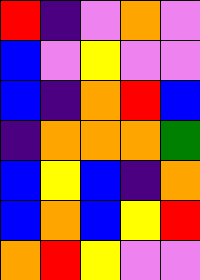[["red", "indigo", "violet", "orange", "violet"], ["blue", "violet", "yellow", "violet", "violet"], ["blue", "indigo", "orange", "red", "blue"], ["indigo", "orange", "orange", "orange", "green"], ["blue", "yellow", "blue", "indigo", "orange"], ["blue", "orange", "blue", "yellow", "red"], ["orange", "red", "yellow", "violet", "violet"]]